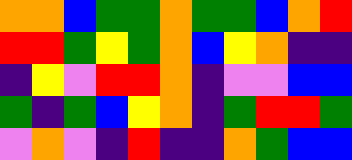[["orange", "orange", "blue", "green", "green", "orange", "green", "green", "blue", "orange", "red"], ["red", "red", "green", "yellow", "green", "orange", "blue", "yellow", "orange", "indigo", "indigo"], ["indigo", "yellow", "violet", "red", "red", "orange", "indigo", "violet", "violet", "blue", "blue"], ["green", "indigo", "green", "blue", "yellow", "orange", "indigo", "green", "red", "red", "green"], ["violet", "orange", "violet", "indigo", "red", "indigo", "indigo", "orange", "green", "blue", "blue"]]